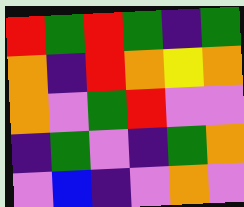[["red", "green", "red", "green", "indigo", "green"], ["orange", "indigo", "red", "orange", "yellow", "orange"], ["orange", "violet", "green", "red", "violet", "violet"], ["indigo", "green", "violet", "indigo", "green", "orange"], ["violet", "blue", "indigo", "violet", "orange", "violet"]]